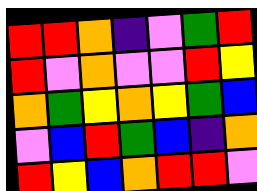[["red", "red", "orange", "indigo", "violet", "green", "red"], ["red", "violet", "orange", "violet", "violet", "red", "yellow"], ["orange", "green", "yellow", "orange", "yellow", "green", "blue"], ["violet", "blue", "red", "green", "blue", "indigo", "orange"], ["red", "yellow", "blue", "orange", "red", "red", "violet"]]